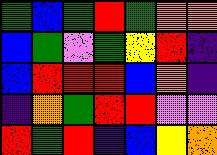[["green", "blue", "green", "red", "green", "orange", "orange"], ["blue", "green", "violet", "green", "yellow", "red", "indigo"], ["blue", "red", "red", "red", "blue", "orange", "indigo"], ["indigo", "orange", "green", "red", "red", "violet", "violet"], ["red", "green", "red", "indigo", "blue", "yellow", "orange"]]